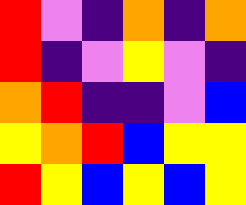[["red", "violet", "indigo", "orange", "indigo", "orange"], ["red", "indigo", "violet", "yellow", "violet", "indigo"], ["orange", "red", "indigo", "indigo", "violet", "blue"], ["yellow", "orange", "red", "blue", "yellow", "yellow"], ["red", "yellow", "blue", "yellow", "blue", "yellow"]]